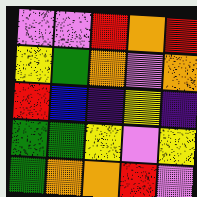[["violet", "violet", "red", "orange", "red"], ["yellow", "green", "orange", "violet", "orange"], ["red", "blue", "indigo", "yellow", "indigo"], ["green", "green", "yellow", "violet", "yellow"], ["green", "orange", "orange", "red", "violet"]]